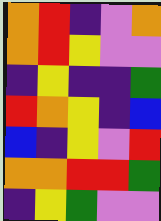[["orange", "red", "indigo", "violet", "orange"], ["orange", "red", "yellow", "violet", "violet"], ["indigo", "yellow", "indigo", "indigo", "green"], ["red", "orange", "yellow", "indigo", "blue"], ["blue", "indigo", "yellow", "violet", "red"], ["orange", "orange", "red", "red", "green"], ["indigo", "yellow", "green", "violet", "violet"]]